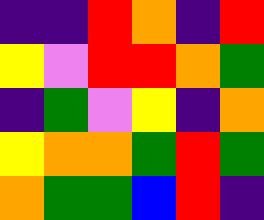[["indigo", "indigo", "red", "orange", "indigo", "red"], ["yellow", "violet", "red", "red", "orange", "green"], ["indigo", "green", "violet", "yellow", "indigo", "orange"], ["yellow", "orange", "orange", "green", "red", "green"], ["orange", "green", "green", "blue", "red", "indigo"]]